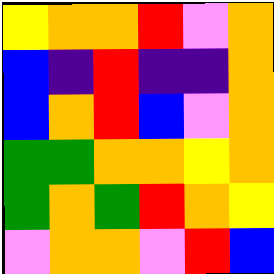[["yellow", "orange", "orange", "red", "violet", "orange"], ["blue", "indigo", "red", "indigo", "indigo", "orange"], ["blue", "orange", "red", "blue", "violet", "orange"], ["green", "green", "orange", "orange", "yellow", "orange"], ["green", "orange", "green", "red", "orange", "yellow"], ["violet", "orange", "orange", "violet", "red", "blue"]]